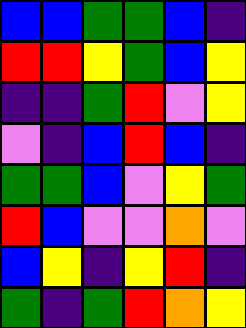[["blue", "blue", "green", "green", "blue", "indigo"], ["red", "red", "yellow", "green", "blue", "yellow"], ["indigo", "indigo", "green", "red", "violet", "yellow"], ["violet", "indigo", "blue", "red", "blue", "indigo"], ["green", "green", "blue", "violet", "yellow", "green"], ["red", "blue", "violet", "violet", "orange", "violet"], ["blue", "yellow", "indigo", "yellow", "red", "indigo"], ["green", "indigo", "green", "red", "orange", "yellow"]]